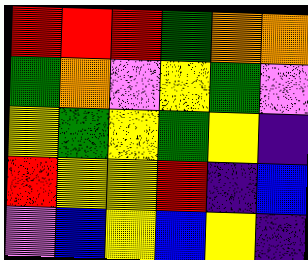[["red", "red", "red", "green", "orange", "orange"], ["green", "orange", "violet", "yellow", "green", "violet"], ["yellow", "green", "yellow", "green", "yellow", "indigo"], ["red", "yellow", "yellow", "red", "indigo", "blue"], ["violet", "blue", "yellow", "blue", "yellow", "indigo"]]